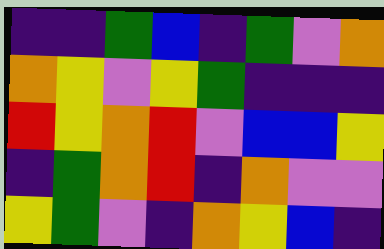[["indigo", "indigo", "green", "blue", "indigo", "green", "violet", "orange"], ["orange", "yellow", "violet", "yellow", "green", "indigo", "indigo", "indigo"], ["red", "yellow", "orange", "red", "violet", "blue", "blue", "yellow"], ["indigo", "green", "orange", "red", "indigo", "orange", "violet", "violet"], ["yellow", "green", "violet", "indigo", "orange", "yellow", "blue", "indigo"]]